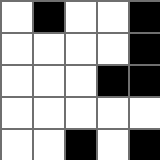[["white", "black", "white", "white", "black"], ["white", "white", "white", "white", "black"], ["white", "white", "white", "black", "black"], ["white", "white", "white", "white", "white"], ["white", "white", "black", "white", "black"]]